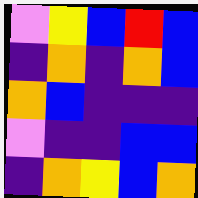[["violet", "yellow", "blue", "red", "blue"], ["indigo", "orange", "indigo", "orange", "blue"], ["orange", "blue", "indigo", "indigo", "indigo"], ["violet", "indigo", "indigo", "blue", "blue"], ["indigo", "orange", "yellow", "blue", "orange"]]